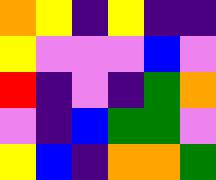[["orange", "yellow", "indigo", "yellow", "indigo", "indigo"], ["yellow", "violet", "violet", "violet", "blue", "violet"], ["red", "indigo", "violet", "indigo", "green", "orange"], ["violet", "indigo", "blue", "green", "green", "violet"], ["yellow", "blue", "indigo", "orange", "orange", "green"]]